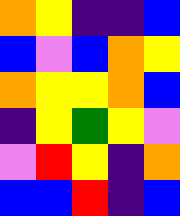[["orange", "yellow", "indigo", "indigo", "blue"], ["blue", "violet", "blue", "orange", "yellow"], ["orange", "yellow", "yellow", "orange", "blue"], ["indigo", "yellow", "green", "yellow", "violet"], ["violet", "red", "yellow", "indigo", "orange"], ["blue", "blue", "red", "indigo", "blue"]]